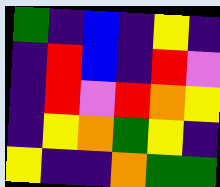[["green", "indigo", "blue", "indigo", "yellow", "indigo"], ["indigo", "red", "blue", "indigo", "red", "violet"], ["indigo", "red", "violet", "red", "orange", "yellow"], ["indigo", "yellow", "orange", "green", "yellow", "indigo"], ["yellow", "indigo", "indigo", "orange", "green", "green"]]